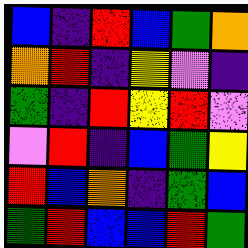[["blue", "indigo", "red", "blue", "green", "orange"], ["orange", "red", "indigo", "yellow", "violet", "indigo"], ["green", "indigo", "red", "yellow", "red", "violet"], ["violet", "red", "indigo", "blue", "green", "yellow"], ["red", "blue", "orange", "indigo", "green", "blue"], ["green", "red", "blue", "blue", "red", "green"]]